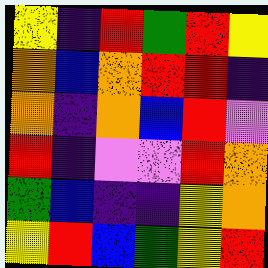[["yellow", "indigo", "red", "green", "red", "yellow"], ["orange", "blue", "orange", "red", "red", "indigo"], ["orange", "indigo", "orange", "blue", "red", "violet"], ["red", "indigo", "violet", "violet", "red", "orange"], ["green", "blue", "indigo", "indigo", "yellow", "orange"], ["yellow", "red", "blue", "green", "yellow", "red"]]